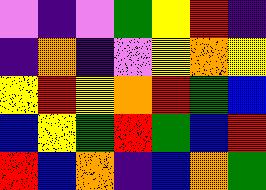[["violet", "indigo", "violet", "green", "yellow", "red", "indigo"], ["indigo", "orange", "indigo", "violet", "yellow", "orange", "yellow"], ["yellow", "red", "yellow", "orange", "red", "green", "blue"], ["blue", "yellow", "green", "red", "green", "blue", "red"], ["red", "blue", "orange", "indigo", "blue", "orange", "green"]]